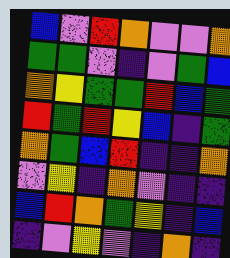[["blue", "violet", "red", "orange", "violet", "violet", "orange"], ["green", "green", "violet", "indigo", "violet", "green", "blue"], ["orange", "yellow", "green", "green", "red", "blue", "green"], ["red", "green", "red", "yellow", "blue", "indigo", "green"], ["orange", "green", "blue", "red", "indigo", "indigo", "orange"], ["violet", "yellow", "indigo", "orange", "violet", "indigo", "indigo"], ["blue", "red", "orange", "green", "yellow", "indigo", "blue"], ["indigo", "violet", "yellow", "violet", "indigo", "orange", "indigo"]]